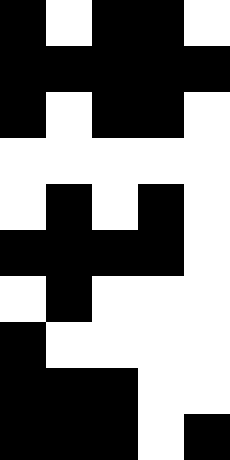[["black", "white", "black", "black", "white"], ["black", "black", "black", "black", "black"], ["black", "white", "black", "black", "white"], ["white", "white", "white", "white", "white"], ["white", "black", "white", "black", "white"], ["black", "black", "black", "black", "white"], ["white", "black", "white", "white", "white"], ["black", "white", "white", "white", "white"], ["black", "black", "black", "white", "white"], ["black", "black", "black", "white", "black"]]